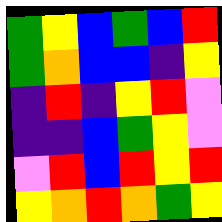[["green", "yellow", "blue", "green", "blue", "red"], ["green", "orange", "blue", "blue", "indigo", "yellow"], ["indigo", "red", "indigo", "yellow", "red", "violet"], ["indigo", "indigo", "blue", "green", "yellow", "violet"], ["violet", "red", "blue", "red", "yellow", "red"], ["yellow", "orange", "red", "orange", "green", "yellow"]]